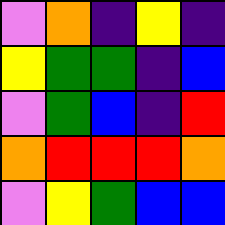[["violet", "orange", "indigo", "yellow", "indigo"], ["yellow", "green", "green", "indigo", "blue"], ["violet", "green", "blue", "indigo", "red"], ["orange", "red", "red", "red", "orange"], ["violet", "yellow", "green", "blue", "blue"]]